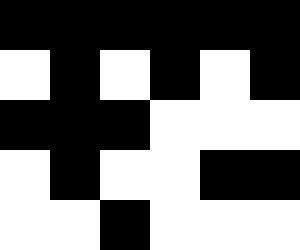[["black", "black", "black", "black", "black", "black"], ["white", "black", "white", "black", "white", "black"], ["black", "black", "black", "white", "white", "white"], ["white", "black", "white", "white", "black", "black"], ["white", "white", "black", "white", "white", "white"]]